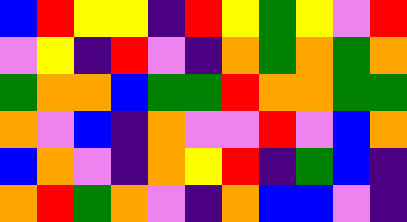[["blue", "red", "yellow", "yellow", "indigo", "red", "yellow", "green", "yellow", "violet", "red"], ["violet", "yellow", "indigo", "red", "violet", "indigo", "orange", "green", "orange", "green", "orange"], ["green", "orange", "orange", "blue", "green", "green", "red", "orange", "orange", "green", "green"], ["orange", "violet", "blue", "indigo", "orange", "violet", "violet", "red", "violet", "blue", "orange"], ["blue", "orange", "violet", "indigo", "orange", "yellow", "red", "indigo", "green", "blue", "indigo"], ["orange", "red", "green", "orange", "violet", "indigo", "orange", "blue", "blue", "violet", "indigo"]]